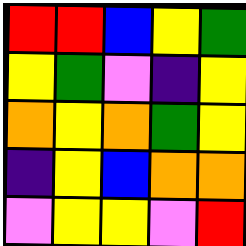[["red", "red", "blue", "yellow", "green"], ["yellow", "green", "violet", "indigo", "yellow"], ["orange", "yellow", "orange", "green", "yellow"], ["indigo", "yellow", "blue", "orange", "orange"], ["violet", "yellow", "yellow", "violet", "red"]]